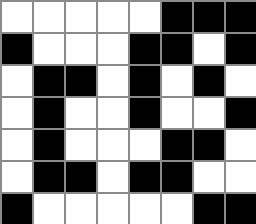[["white", "white", "white", "white", "white", "black", "black", "black"], ["black", "white", "white", "white", "black", "black", "white", "black"], ["white", "black", "black", "white", "black", "white", "black", "white"], ["white", "black", "white", "white", "black", "white", "white", "black"], ["white", "black", "white", "white", "white", "black", "black", "white"], ["white", "black", "black", "white", "black", "black", "white", "white"], ["black", "white", "white", "white", "white", "white", "black", "black"]]